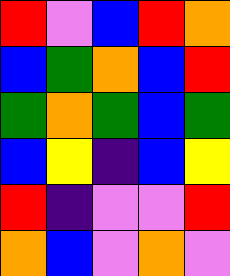[["red", "violet", "blue", "red", "orange"], ["blue", "green", "orange", "blue", "red"], ["green", "orange", "green", "blue", "green"], ["blue", "yellow", "indigo", "blue", "yellow"], ["red", "indigo", "violet", "violet", "red"], ["orange", "blue", "violet", "orange", "violet"]]